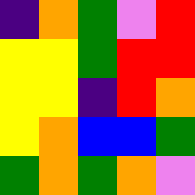[["indigo", "orange", "green", "violet", "red"], ["yellow", "yellow", "green", "red", "red"], ["yellow", "yellow", "indigo", "red", "orange"], ["yellow", "orange", "blue", "blue", "green"], ["green", "orange", "green", "orange", "violet"]]